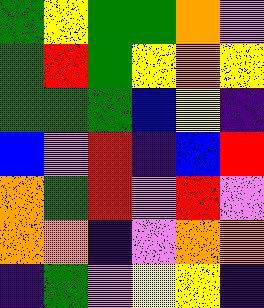[["green", "yellow", "green", "green", "orange", "violet"], ["green", "red", "green", "yellow", "orange", "yellow"], ["green", "green", "green", "blue", "yellow", "indigo"], ["blue", "violet", "red", "indigo", "blue", "red"], ["orange", "green", "red", "violet", "red", "violet"], ["orange", "orange", "indigo", "violet", "orange", "orange"], ["indigo", "green", "violet", "yellow", "yellow", "indigo"]]